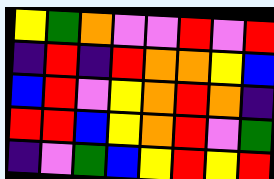[["yellow", "green", "orange", "violet", "violet", "red", "violet", "red"], ["indigo", "red", "indigo", "red", "orange", "orange", "yellow", "blue"], ["blue", "red", "violet", "yellow", "orange", "red", "orange", "indigo"], ["red", "red", "blue", "yellow", "orange", "red", "violet", "green"], ["indigo", "violet", "green", "blue", "yellow", "red", "yellow", "red"]]